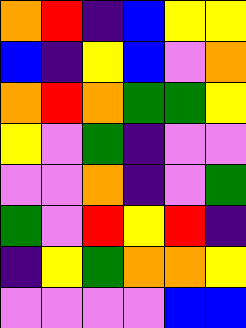[["orange", "red", "indigo", "blue", "yellow", "yellow"], ["blue", "indigo", "yellow", "blue", "violet", "orange"], ["orange", "red", "orange", "green", "green", "yellow"], ["yellow", "violet", "green", "indigo", "violet", "violet"], ["violet", "violet", "orange", "indigo", "violet", "green"], ["green", "violet", "red", "yellow", "red", "indigo"], ["indigo", "yellow", "green", "orange", "orange", "yellow"], ["violet", "violet", "violet", "violet", "blue", "blue"]]